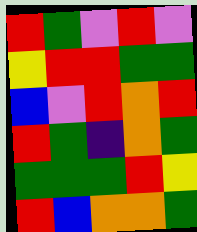[["red", "green", "violet", "red", "violet"], ["yellow", "red", "red", "green", "green"], ["blue", "violet", "red", "orange", "red"], ["red", "green", "indigo", "orange", "green"], ["green", "green", "green", "red", "yellow"], ["red", "blue", "orange", "orange", "green"]]